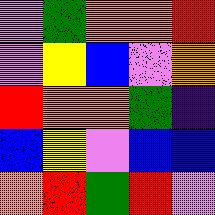[["violet", "green", "orange", "orange", "red"], ["violet", "yellow", "blue", "violet", "orange"], ["red", "orange", "orange", "green", "indigo"], ["blue", "yellow", "violet", "blue", "blue"], ["orange", "red", "green", "red", "violet"]]